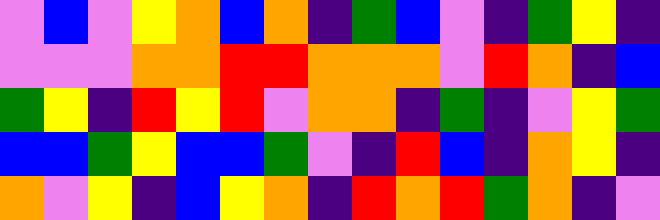[["violet", "blue", "violet", "yellow", "orange", "blue", "orange", "indigo", "green", "blue", "violet", "indigo", "green", "yellow", "indigo"], ["violet", "violet", "violet", "orange", "orange", "red", "red", "orange", "orange", "orange", "violet", "red", "orange", "indigo", "blue"], ["green", "yellow", "indigo", "red", "yellow", "red", "violet", "orange", "orange", "indigo", "green", "indigo", "violet", "yellow", "green"], ["blue", "blue", "green", "yellow", "blue", "blue", "green", "violet", "indigo", "red", "blue", "indigo", "orange", "yellow", "indigo"], ["orange", "violet", "yellow", "indigo", "blue", "yellow", "orange", "indigo", "red", "orange", "red", "green", "orange", "indigo", "violet"]]